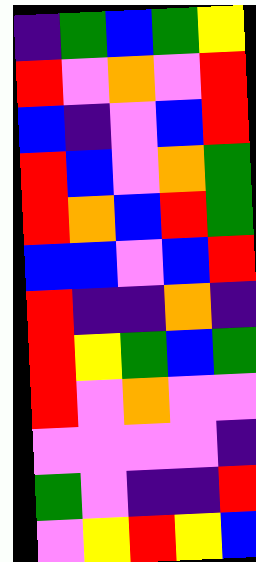[["indigo", "green", "blue", "green", "yellow"], ["red", "violet", "orange", "violet", "red"], ["blue", "indigo", "violet", "blue", "red"], ["red", "blue", "violet", "orange", "green"], ["red", "orange", "blue", "red", "green"], ["blue", "blue", "violet", "blue", "red"], ["red", "indigo", "indigo", "orange", "indigo"], ["red", "yellow", "green", "blue", "green"], ["red", "violet", "orange", "violet", "violet"], ["violet", "violet", "violet", "violet", "indigo"], ["green", "violet", "indigo", "indigo", "red"], ["violet", "yellow", "red", "yellow", "blue"]]